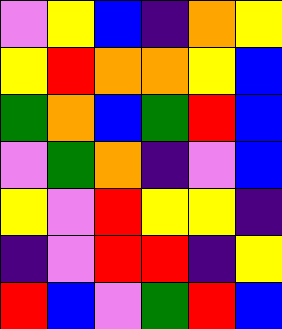[["violet", "yellow", "blue", "indigo", "orange", "yellow"], ["yellow", "red", "orange", "orange", "yellow", "blue"], ["green", "orange", "blue", "green", "red", "blue"], ["violet", "green", "orange", "indigo", "violet", "blue"], ["yellow", "violet", "red", "yellow", "yellow", "indigo"], ["indigo", "violet", "red", "red", "indigo", "yellow"], ["red", "blue", "violet", "green", "red", "blue"]]